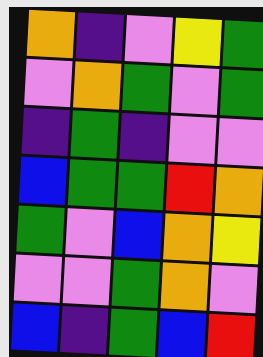[["orange", "indigo", "violet", "yellow", "green"], ["violet", "orange", "green", "violet", "green"], ["indigo", "green", "indigo", "violet", "violet"], ["blue", "green", "green", "red", "orange"], ["green", "violet", "blue", "orange", "yellow"], ["violet", "violet", "green", "orange", "violet"], ["blue", "indigo", "green", "blue", "red"]]